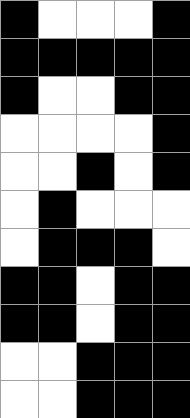[["black", "white", "white", "white", "black"], ["black", "black", "black", "black", "black"], ["black", "white", "white", "black", "black"], ["white", "white", "white", "white", "black"], ["white", "white", "black", "white", "black"], ["white", "black", "white", "white", "white"], ["white", "black", "black", "black", "white"], ["black", "black", "white", "black", "black"], ["black", "black", "white", "black", "black"], ["white", "white", "black", "black", "black"], ["white", "white", "black", "black", "black"]]